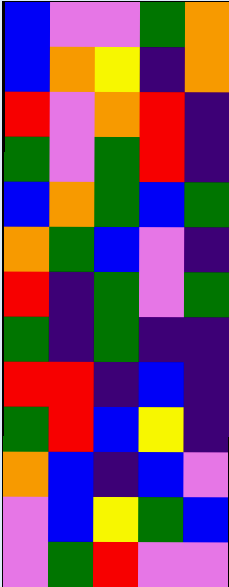[["blue", "violet", "violet", "green", "orange"], ["blue", "orange", "yellow", "indigo", "orange"], ["red", "violet", "orange", "red", "indigo"], ["green", "violet", "green", "red", "indigo"], ["blue", "orange", "green", "blue", "green"], ["orange", "green", "blue", "violet", "indigo"], ["red", "indigo", "green", "violet", "green"], ["green", "indigo", "green", "indigo", "indigo"], ["red", "red", "indigo", "blue", "indigo"], ["green", "red", "blue", "yellow", "indigo"], ["orange", "blue", "indigo", "blue", "violet"], ["violet", "blue", "yellow", "green", "blue"], ["violet", "green", "red", "violet", "violet"]]